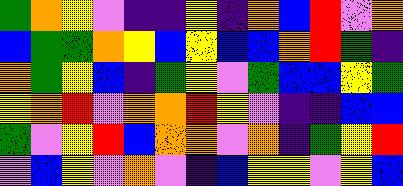[["green", "orange", "yellow", "violet", "indigo", "indigo", "yellow", "indigo", "orange", "blue", "red", "violet", "orange"], ["blue", "green", "green", "orange", "yellow", "blue", "yellow", "blue", "blue", "orange", "red", "green", "indigo"], ["orange", "green", "yellow", "blue", "indigo", "green", "yellow", "violet", "green", "blue", "blue", "yellow", "green"], ["yellow", "orange", "red", "violet", "orange", "orange", "red", "yellow", "violet", "indigo", "indigo", "blue", "blue"], ["green", "violet", "yellow", "red", "blue", "orange", "orange", "violet", "orange", "indigo", "green", "yellow", "red"], ["violet", "blue", "yellow", "violet", "orange", "violet", "indigo", "blue", "yellow", "yellow", "violet", "yellow", "blue"]]